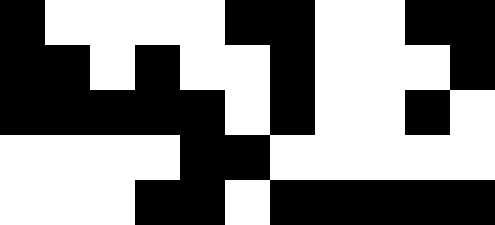[["black", "white", "white", "white", "white", "black", "black", "white", "white", "black", "black"], ["black", "black", "white", "black", "white", "white", "black", "white", "white", "white", "black"], ["black", "black", "black", "black", "black", "white", "black", "white", "white", "black", "white"], ["white", "white", "white", "white", "black", "black", "white", "white", "white", "white", "white"], ["white", "white", "white", "black", "black", "white", "black", "black", "black", "black", "black"]]